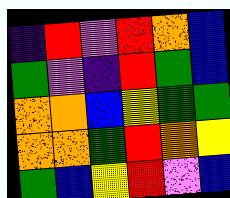[["indigo", "red", "violet", "red", "orange", "blue"], ["green", "violet", "indigo", "red", "green", "blue"], ["orange", "orange", "blue", "yellow", "green", "green"], ["orange", "orange", "green", "red", "orange", "yellow"], ["green", "blue", "yellow", "red", "violet", "blue"]]